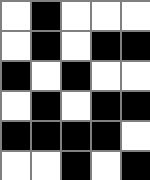[["white", "black", "white", "white", "white"], ["white", "black", "white", "black", "black"], ["black", "white", "black", "white", "white"], ["white", "black", "white", "black", "black"], ["black", "black", "black", "black", "white"], ["white", "white", "black", "white", "black"]]